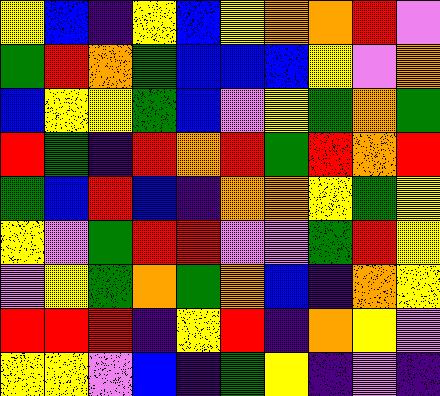[["yellow", "blue", "indigo", "yellow", "blue", "yellow", "orange", "orange", "red", "violet"], ["green", "red", "orange", "green", "blue", "blue", "blue", "yellow", "violet", "orange"], ["blue", "yellow", "yellow", "green", "blue", "violet", "yellow", "green", "orange", "green"], ["red", "green", "indigo", "red", "orange", "red", "green", "red", "orange", "red"], ["green", "blue", "red", "blue", "indigo", "orange", "orange", "yellow", "green", "yellow"], ["yellow", "violet", "green", "red", "red", "violet", "violet", "green", "red", "yellow"], ["violet", "yellow", "green", "orange", "green", "orange", "blue", "indigo", "orange", "yellow"], ["red", "red", "red", "indigo", "yellow", "red", "indigo", "orange", "yellow", "violet"], ["yellow", "yellow", "violet", "blue", "indigo", "green", "yellow", "indigo", "violet", "indigo"]]